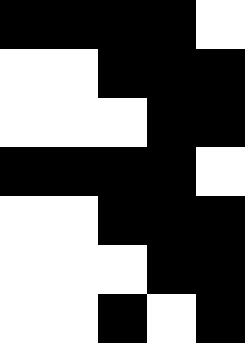[["black", "black", "black", "black", "white"], ["white", "white", "black", "black", "black"], ["white", "white", "white", "black", "black"], ["black", "black", "black", "black", "white"], ["white", "white", "black", "black", "black"], ["white", "white", "white", "black", "black"], ["white", "white", "black", "white", "black"]]